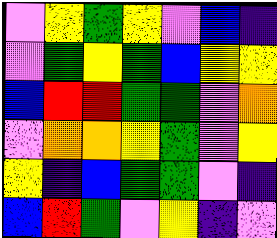[["violet", "yellow", "green", "yellow", "violet", "blue", "indigo"], ["violet", "green", "yellow", "green", "blue", "yellow", "yellow"], ["blue", "red", "red", "green", "green", "violet", "orange"], ["violet", "orange", "orange", "yellow", "green", "violet", "yellow"], ["yellow", "indigo", "blue", "green", "green", "violet", "indigo"], ["blue", "red", "green", "violet", "yellow", "indigo", "violet"]]